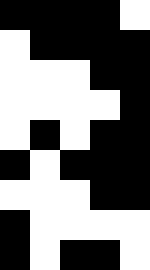[["black", "black", "black", "black", "white"], ["white", "black", "black", "black", "black"], ["white", "white", "white", "black", "black"], ["white", "white", "white", "white", "black"], ["white", "black", "white", "black", "black"], ["black", "white", "black", "black", "black"], ["white", "white", "white", "black", "black"], ["black", "white", "white", "white", "white"], ["black", "white", "black", "black", "white"]]